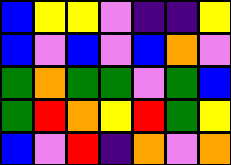[["blue", "yellow", "yellow", "violet", "indigo", "indigo", "yellow"], ["blue", "violet", "blue", "violet", "blue", "orange", "violet"], ["green", "orange", "green", "green", "violet", "green", "blue"], ["green", "red", "orange", "yellow", "red", "green", "yellow"], ["blue", "violet", "red", "indigo", "orange", "violet", "orange"]]